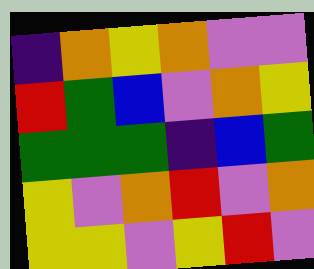[["indigo", "orange", "yellow", "orange", "violet", "violet"], ["red", "green", "blue", "violet", "orange", "yellow"], ["green", "green", "green", "indigo", "blue", "green"], ["yellow", "violet", "orange", "red", "violet", "orange"], ["yellow", "yellow", "violet", "yellow", "red", "violet"]]